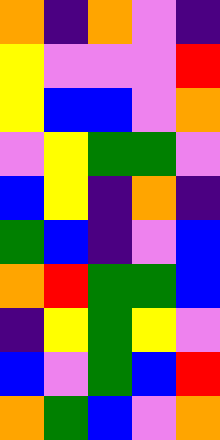[["orange", "indigo", "orange", "violet", "indigo"], ["yellow", "violet", "violet", "violet", "red"], ["yellow", "blue", "blue", "violet", "orange"], ["violet", "yellow", "green", "green", "violet"], ["blue", "yellow", "indigo", "orange", "indigo"], ["green", "blue", "indigo", "violet", "blue"], ["orange", "red", "green", "green", "blue"], ["indigo", "yellow", "green", "yellow", "violet"], ["blue", "violet", "green", "blue", "red"], ["orange", "green", "blue", "violet", "orange"]]